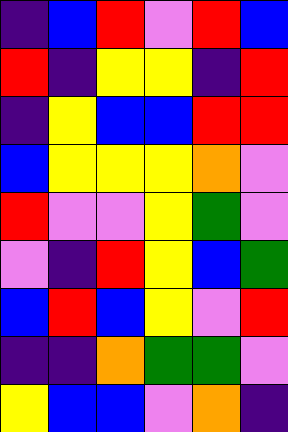[["indigo", "blue", "red", "violet", "red", "blue"], ["red", "indigo", "yellow", "yellow", "indigo", "red"], ["indigo", "yellow", "blue", "blue", "red", "red"], ["blue", "yellow", "yellow", "yellow", "orange", "violet"], ["red", "violet", "violet", "yellow", "green", "violet"], ["violet", "indigo", "red", "yellow", "blue", "green"], ["blue", "red", "blue", "yellow", "violet", "red"], ["indigo", "indigo", "orange", "green", "green", "violet"], ["yellow", "blue", "blue", "violet", "orange", "indigo"]]